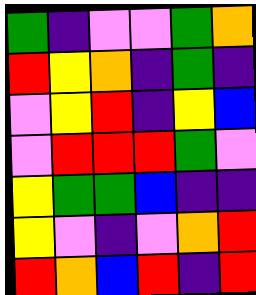[["green", "indigo", "violet", "violet", "green", "orange"], ["red", "yellow", "orange", "indigo", "green", "indigo"], ["violet", "yellow", "red", "indigo", "yellow", "blue"], ["violet", "red", "red", "red", "green", "violet"], ["yellow", "green", "green", "blue", "indigo", "indigo"], ["yellow", "violet", "indigo", "violet", "orange", "red"], ["red", "orange", "blue", "red", "indigo", "red"]]